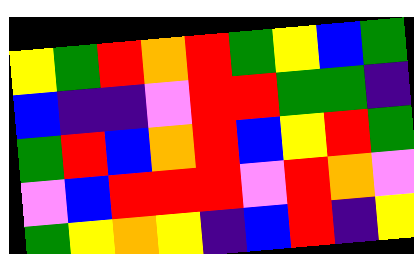[["yellow", "green", "red", "orange", "red", "green", "yellow", "blue", "green"], ["blue", "indigo", "indigo", "violet", "red", "red", "green", "green", "indigo"], ["green", "red", "blue", "orange", "red", "blue", "yellow", "red", "green"], ["violet", "blue", "red", "red", "red", "violet", "red", "orange", "violet"], ["green", "yellow", "orange", "yellow", "indigo", "blue", "red", "indigo", "yellow"]]